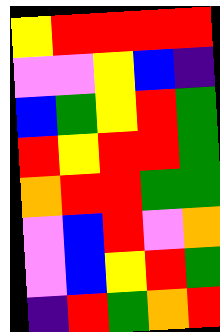[["yellow", "red", "red", "red", "red"], ["violet", "violet", "yellow", "blue", "indigo"], ["blue", "green", "yellow", "red", "green"], ["red", "yellow", "red", "red", "green"], ["orange", "red", "red", "green", "green"], ["violet", "blue", "red", "violet", "orange"], ["violet", "blue", "yellow", "red", "green"], ["indigo", "red", "green", "orange", "red"]]